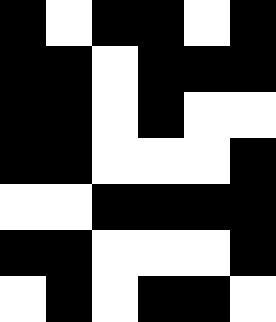[["black", "white", "black", "black", "white", "black"], ["black", "black", "white", "black", "black", "black"], ["black", "black", "white", "black", "white", "white"], ["black", "black", "white", "white", "white", "black"], ["white", "white", "black", "black", "black", "black"], ["black", "black", "white", "white", "white", "black"], ["white", "black", "white", "black", "black", "white"]]